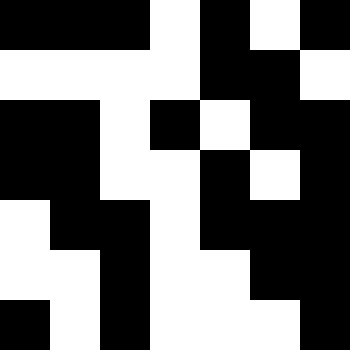[["black", "black", "black", "white", "black", "white", "black"], ["white", "white", "white", "white", "black", "black", "white"], ["black", "black", "white", "black", "white", "black", "black"], ["black", "black", "white", "white", "black", "white", "black"], ["white", "black", "black", "white", "black", "black", "black"], ["white", "white", "black", "white", "white", "black", "black"], ["black", "white", "black", "white", "white", "white", "black"]]